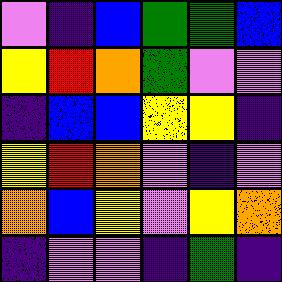[["violet", "indigo", "blue", "green", "green", "blue"], ["yellow", "red", "orange", "green", "violet", "violet"], ["indigo", "blue", "blue", "yellow", "yellow", "indigo"], ["yellow", "red", "orange", "violet", "indigo", "violet"], ["orange", "blue", "yellow", "violet", "yellow", "orange"], ["indigo", "violet", "violet", "indigo", "green", "indigo"]]